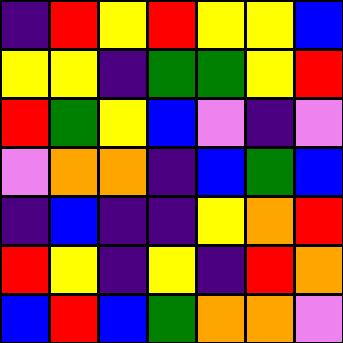[["indigo", "red", "yellow", "red", "yellow", "yellow", "blue"], ["yellow", "yellow", "indigo", "green", "green", "yellow", "red"], ["red", "green", "yellow", "blue", "violet", "indigo", "violet"], ["violet", "orange", "orange", "indigo", "blue", "green", "blue"], ["indigo", "blue", "indigo", "indigo", "yellow", "orange", "red"], ["red", "yellow", "indigo", "yellow", "indigo", "red", "orange"], ["blue", "red", "blue", "green", "orange", "orange", "violet"]]